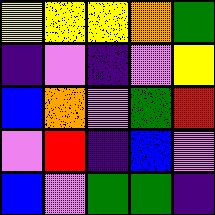[["yellow", "yellow", "yellow", "orange", "green"], ["indigo", "violet", "indigo", "violet", "yellow"], ["blue", "orange", "violet", "green", "red"], ["violet", "red", "indigo", "blue", "violet"], ["blue", "violet", "green", "green", "indigo"]]